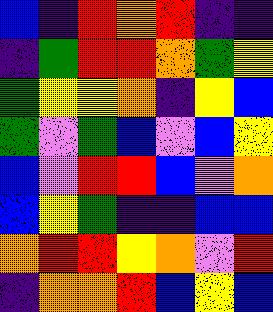[["blue", "indigo", "red", "orange", "red", "indigo", "indigo"], ["indigo", "green", "red", "red", "orange", "green", "yellow"], ["green", "yellow", "yellow", "orange", "indigo", "yellow", "blue"], ["green", "violet", "green", "blue", "violet", "blue", "yellow"], ["blue", "violet", "red", "red", "blue", "violet", "orange"], ["blue", "yellow", "green", "indigo", "indigo", "blue", "blue"], ["orange", "red", "red", "yellow", "orange", "violet", "red"], ["indigo", "orange", "orange", "red", "blue", "yellow", "blue"]]